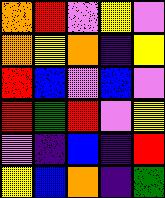[["orange", "red", "violet", "yellow", "violet"], ["orange", "yellow", "orange", "indigo", "yellow"], ["red", "blue", "violet", "blue", "violet"], ["red", "green", "red", "violet", "yellow"], ["violet", "indigo", "blue", "indigo", "red"], ["yellow", "blue", "orange", "indigo", "green"]]